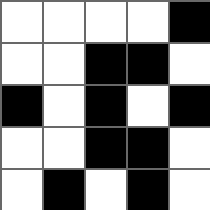[["white", "white", "white", "white", "black"], ["white", "white", "black", "black", "white"], ["black", "white", "black", "white", "black"], ["white", "white", "black", "black", "white"], ["white", "black", "white", "black", "white"]]